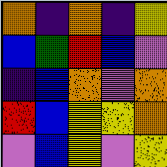[["orange", "indigo", "orange", "indigo", "yellow"], ["blue", "green", "red", "blue", "violet"], ["indigo", "blue", "orange", "violet", "orange"], ["red", "blue", "yellow", "yellow", "orange"], ["violet", "blue", "yellow", "violet", "yellow"]]